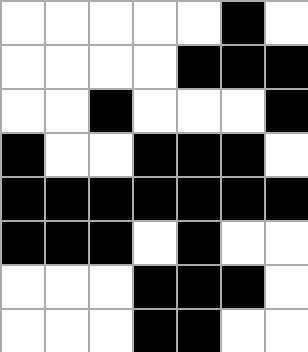[["white", "white", "white", "white", "white", "black", "white"], ["white", "white", "white", "white", "black", "black", "black"], ["white", "white", "black", "white", "white", "white", "black"], ["black", "white", "white", "black", "black", "black", "white"], ["black", "black", "black", "black", "black", "black", "black"], ["black", "black", "black", "white", "black", "white", "white"], ["white", "white", "white", "black", "black", "black", "white"], ["white", "white", "white", "black", "black", "white", "white"]]